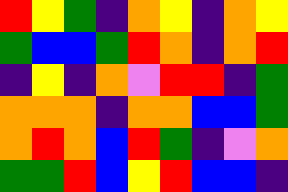[["red", "yellow", "green", "indigo", "orange", "yellow", "indigo", "orange", "yellow"], ["green", "blue", "blue", "green", "red", "orange", "indigo", "orange", "red"], ["indigo", "yellow", "indigo", "orange", "violet", "red", "red", "indigo", "green"], ["orange", "orange", "orange", "indigo", "orange", "orange", "blue", "blue", "green"], ["orange", "red", "orange", "blue", "red", "green", "indigo", "violet", "orange"], ["green", "green", "red", "blue", "yellow", "red", "blue", "blue", "indigo"]]